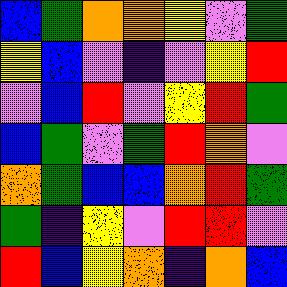[["blue", "green", "orange", "orange", "yellow", "violet", "green"], ["yellow", "blue", "violet", "indigo", "violet", "yellow", "red"], ["violet", "blue", "red", "violet", "yellow", "red", "green"], ["blue", "green", "violet", "green", "red", "orange", "violet"], ["orange", "green", "blue", "blue", "orange", "red", "green"], ["green", "indigo", "yellow", "violet", "red", "red", "violet"], ["red", "blue", "yellow", "orange", "indigo", "orange", "blue"]]